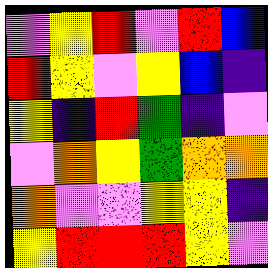[["violet", "yellow", "red", "violet", "red", "blue"], ["red", "yellow", "violet", "yellow", "blue", "indigo"], ["yellow", "indigo", "red", "green", "indigo", "violet"], ["violet", "orange", "yellow", "green", "orange", "orange"], ["orange", "violet", "violet", "yellow", "yellow", "indigo"], ["yellow", "red", "red", "red", "yellow", "violet"]]